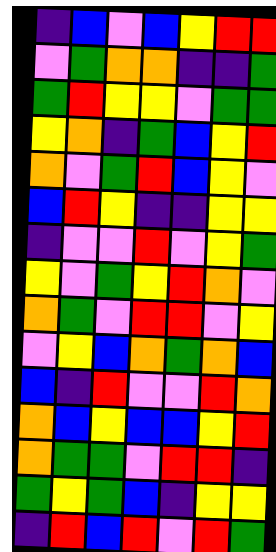[["indigo", "blue", "violet", "blue", "yellow", "red", "red"], ["violet", "green", "orange", "orange", "indigo", "indigo", "green"], ["green", "red", "yellow", "yellow", "violet", "green", "green"], ["yellow", "orange", "indigo", "green", "blue", "yellow", "red"], ["orange", "violet", "green", "red", "blue", "yellow", "violet"], ["blue", "red", "yellow", "indigo", "indigo", "yellow", "yellow"], ["indigo", "violet", "violet", "red", "violet", "yellow", "green"], ["yellow", "violet", "green", "yellow", "red", "orange", "violet"], ["orange", "green", "violet", "red", "red", "violet", "yellow"], ["violet", "yellow", "blue", "orange", "green", "orange", "blue"], ["blue", "indigo", "red", "violet", "violet", "red", "orange"], ["orange", "blue", "yellow", "blue", "blue", "yellow", "red"], ["orange", "green", "green", "violet", "red", "red", "indigo"], ["green", "yellow", "green", "blue", "indigo", "yellow", "yellow"], ["indigo", "red", "blue", "red", "violet", "red", "green"]]